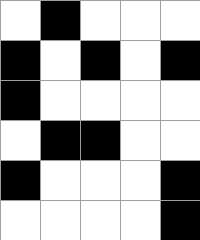[["white", "black", "white", "white", "white"], ["black", "white", "black", "white", "black"], ["black", "white", "white", "white", "white"], ["white", "black", "black", "white", "white"], ["black", "white", "white", "white", "black"], ["white", "white", "white", "white", "black"]]